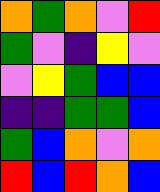[["orange", "green", "orange", "violet", "red"], ["green", "violet", "indigo", "yellow", "violet"], ["violet", "yellow", "green", "blue", "blue"], ["indigo", "indigo", "green", "green", "blue"], ["green", "blue", "orange", "violet", "orange"], ["red", "blue", "red", "orange", "blue"]]